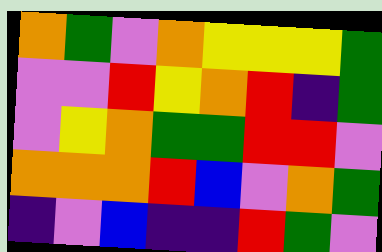[["orange", "green", "violet", "orange", "yellow", "yellow", "yellow", "green"], ["violet", "violet", "red", "yellow", "orange", "red", "indigo", "green"], ["violet", "yellow", "orange", "green", "green", "red", "red", "violet"], ["orange", "orange", "orange", "red", "blue", "violet", "orange", "green"], ["indigo", "violet", "blue", "indigo", "indigo", "red", "green", "violet"]]